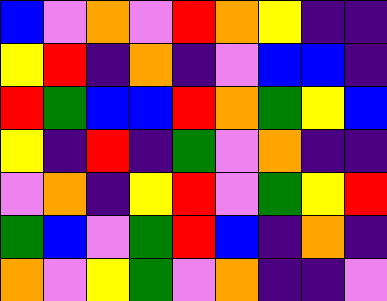[["blue", "violet", "orange", "violet", "red", "orange", "yellow", "indigo", "indigo"], ["yellow", "red", "indigo", "orange", "indigo", "violet", "blue", "blue", "indigo"], ["red", "green", "blue", "blue", "red", "orange", "green", "yellow", "blue"], ["yellow", "indigo", "red", "indigo", "green", "violet", "orange", "indigo", "indigo"], ["violet", "orange", "indigo", "yellow", "red", "violet", "green", "yellow", "red"], ["green", "blue", "violet", "green", "red", "blue", "indigo", "orange", "indigo"], ["orange", "violet", "yellow", "green", "violet", "orange", "indigo", "indigo", "violet"]]